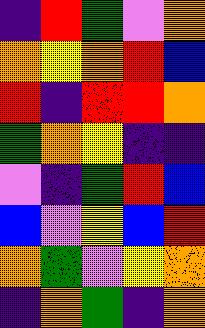[["indigo", "red", "green", "violet", "orange"], ["orange", "yellow", "orange", "red", "blue"], ["red", "indigo", "red", "red", "orange"], ["green", "orange", "yellow", "indigo", "indigo"], ["violet", "indigo", "green", "red", "blue"], ["blue", "violet", "yellow", "blue", "red"], ["orange", "green", "violet", "yellow", "orange"], ["indigo", "orange", "green", "indigo", "orange"]]